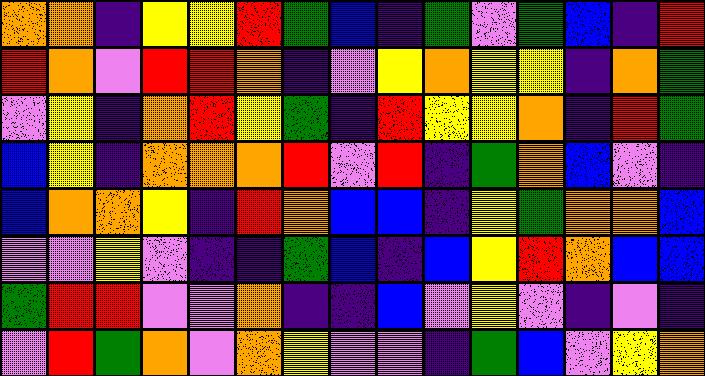[["orange", "orange", "indigo", "yellow", "yellow", "red", "green", "blue", "indigo", "green", "violet", "green", "blue", "indigo", "red"], ["red", "orange", "violet", "red", "red", "orange", "indigo", "violet", "yellow", "orange", "yellow", "yellow", "indigo", "orange", "green"], ["violet", "yellow", "indigo", "orange", "red", "yellow", "green", "indigo", "red", "yellow", "yellow", "orange", "indigo", "red", "green"], ["blue", "yellow", "indigo", "orange", "orange", "orange", "red", "violet", "red", "indigo", "green", "orange", "blue", "violet", "indigo"], ["blue", "orange", "orange", "yellow", "indigo", "red", "orange", "blue", "blue", "indigo", "yellow", "green", "orange", "orange", "blue"], ["violet", "violet", "yellow", "violet", "indigo", "indigo", "green", "blue", "indigo", "blue", "yellow", "red", "orange", "blue", "blue"], ["green", "red", "red", "violet", "violet", "orange", "indigo", "indigo", "blue", "violet", "yellow", "violet", "indigo", "violet", "indigo"], ["violet", "red", "green", "orange", "violet", "orange", "yellow", "violet", "violet", "indigo", "green", "blue", "violet", "yellow", "orange"]]